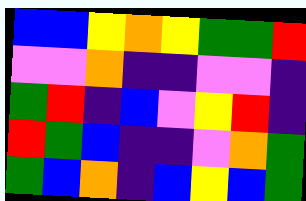[["blue", "blue", "yellow", "orange", "yellow", "green", "green", "red"], ["violet", "violet", "orange", "indigo", "indigo", "violet", "violet", "indigo"], ["green", "red", "indigo", "blue", "violet", "yellow", "red", "indigo"], ["red", "green", "blue", "indigo", "indigo", "violet", "orange", "green"], ["green", "blue", "orange", "indigo", "blue", "yellow", "blue", "green"]]